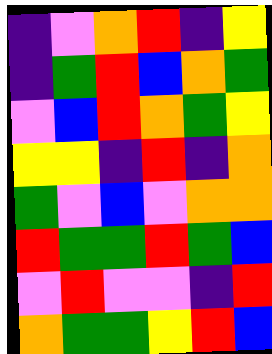[["indigo", "violet", "orange", "red", "indigo", "yellow"], ["indigo", "green", "red", "blue", "orange", "green"], ["violet", "blue", "red", "orange", "green", "yellow"], ["yellow", "yellow", "indigo", "red", "indigo", "orange"], ["green", "violet", "blue", "violet", "orange", "orange"], ["red", "green", "green", "red", "green", "blue"], ["violet", "red", "violet", "violet", "indigo", "red"], ["orange", "green", "green", "yellow", "red", "blue"]]